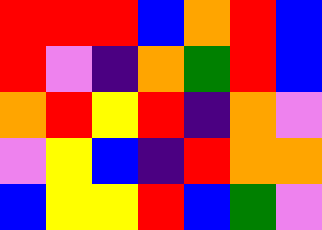[["red", "red", "red", "blue", "orange", "red", "blue"], ["red", "violet", "indigo", "orange", "green", "red", "blue"], ["orange", "red", "yellow", "red", "indigo", "orange", "violet"], ["violet", "yellow", "blue", "indigo", "red", "orange", "orange"], ["blue", "yellow", "yellow", "red", "blue", "green", "violet"]]